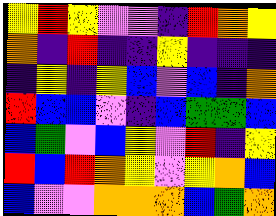[["yellow", "red", "yellow", "violet", "violet", "indigo", "red", "orange", "yellow"], ["orange", "indigo", "red", "indigo", "indigo", "yellow", "indigo", "indigo", "indigo"], ["indigo", "yellow", "indigo", "yellow", "blue", "violet", "blue", "indigo", "orange"], ["red", "blue", "blue", "violet", "indigo", "blue", "green", "green", "blue"], ["blue", "green", "violet", "blue", "yellow", "violet", "red", "indigo", "yellow"], ["red", "blue", "red", "orange", "yellow", "violet", "yellow", "orange", "blue"], ["blue", "violet", "violet", "orange", "orange", "orange", "blue", "green", "orange"]]